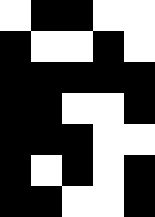[["white", "black", "black", "white", "white"], ["black", "white", "white", "black", "white"], ["black", "black", "black", "black", "black"], ["black", "black", "white", "white", "black"], ["black", "black", "black", "white", "white"], ["black", "white", "black", "white", "black"], ["black", "black", "white", "white", "black"]]